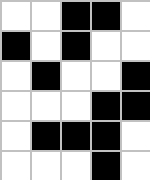[["white", "white", "black", "black", "white"], ["black", "white", "black", "white", "white"], ["white", "black", "white", "white", "black"], ["white", "white", "white", "black", "black"], ["white", "black", "black", "black", "white"], ["white", "white", "white", "black", "white"]]